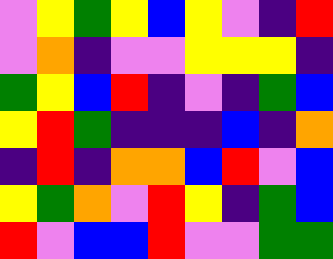[["violet", "yellow", "green", "yellow", "blue", "yellow", "violet", "indigo", "red"], ["violet", "orange", "indigo", "violet", "violet", "yellow", "yellow", "yellow", "indigo"], ["green", "yellow", "blue", "red", "indigo", "violet", "indigo", "green", "blue"], ["yellow", "red", "green", "indigo", "indigo", "indigo", "blue", "indigo", "orange"], ["indigo", "red", "indigo", "orange", "orange", "blue", "red", "violet", "blue"], ["yellow", "green", "orange", "violet", "red", "yellow", "indigo", "green", "blue"], ["red", "violet", "blue", "blue", "red", "violet", "violet", "green", "green"]]